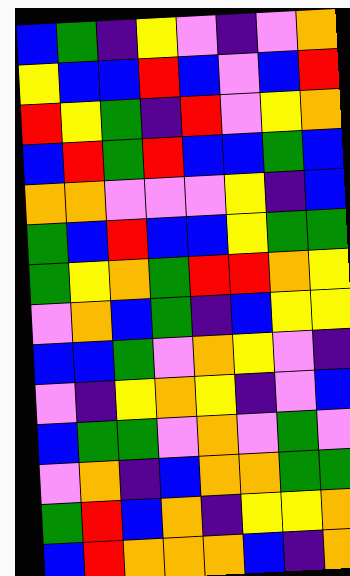[["blue", "green", "indigo", "yellow", "violet", "indigo", "violet", "orange"], ["yellow", "blue", "blue", "red", "blue", "violet", "blue", "red"], ["red", "yellow", "green", "indigo", "red", "violet", "yellow", "orange"], ["blue", "red", "green", "red", "blue", "blue", "green", "blue"], ["orange", "orange", "violet", "violet", "violet", "yellow", "indigo", "blue"], ["green", "blue", "red", "blue", "blue", "yellow", "green", "green"], ["green", "yellow", "orange", "green", "red", "red", "orange", "yellow"], ["violet", "orange", "blue", "green", "indigo", "blue", "yellow", "yellow"], ["blue", "blue", "green", "violet", "orange", "yellow", "violet", "indigo"], ["violet", "indigo", "yellow", "orange", "yellow", "indigo", "violet", "blue"], ["blue", "green", "green", "violet", "orange", "violet", "green", "violet"], ["violet", "orange", "indigo", "blue", "orange", "orange", "green", "green"], ["green", "red", "blue", "orange", "indigo", "yellow", "yellow", "orange"], ["blue", "red", "orange", "orange", "orange", "blue", "indigo", "orange"]]